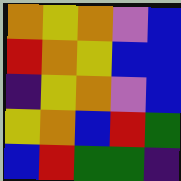[["orange", "yellow", "orange", "violet", "blue"], ["red", "orange", "yellow", "blue", "blue"], ["indigo", "yellow", "orange", "violet", "blue"], ["yellow", "orange", "blue", "red", "green"], ["blue", "red", "green", "green", "indigo"]]